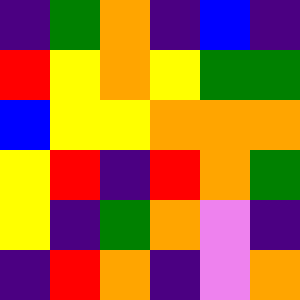[["indigo", "green", "orange", "indigo", "blue", "indigo"], ["red", "yellow", "orange", "yellow", "green", "green"], ["blue", "yellow", "yellow", "orange", "orange", "orange"], ["yellow", "red", "indigo", "red", "orange", "green"], ["yellow", "indigo", "green", "orange", "violet", "indigo"], ["indigo", "red", "orange", "indigo", "violet", "orange"]]